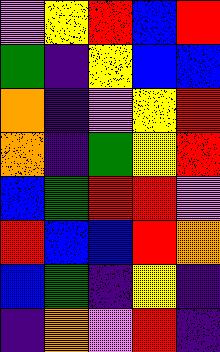[["violet", "yellow", "red", "blue", "red"], ["green", "indigo", "yellow", "blue", "blue"], ["orange", "indigo", "violet", "yellow", "red"], ["orange", "indigo", "green", "yellow", "red"], ["blue", "green", "red", "red", "violet"], ["red", "blue", "blue", "red", "orange"], ["blue", "green", "indigo", "yellow", "indigo"], ["indigo", "orange", "violet", "red", "indigo"]]